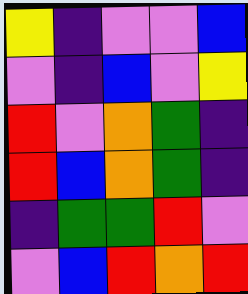[["yellow", "indigo", "violet", "violet", "blue"], ["violet", "indigo", "blue", "violet", "yellow"], ["red", "violet", "orange", "green", "indigo"], ["red", "blue", "orange", "green", "indigo"], ["indigo", "green", "green", "red", "violet"], ["violet", "blue", "red", "orange", "red"]]